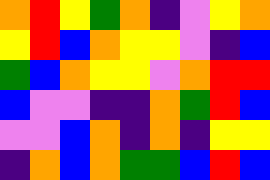[["orange", "red", "yellow", "green", "orange", "indigo", "violet", "yellow", "orange"], ["yellow", "red", "blue", "orange", "yellow", "yellow", "violet", "indigo", "blue"], ["green", "blue", "orange", "yellow", "yellow", "violet", "orange", "red", "red"], ["blue", "violet", "violet", "indigo", "indigo", "orange", "green", "red", "blue"], ["violet", "violet", "blue", "orange", "indigo", "orange", "indigo", "yellow", "yellow"], ["indigo", "orange", "blue", "orange", "green", "green", "blue", "red", "blue"]]